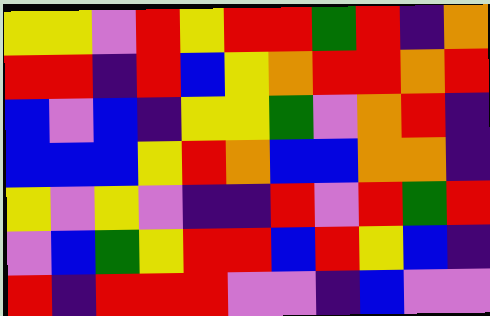[["yellow", "yellow", "violet", "red", "yellow", "red", "red", "green", "red", "indigo", "orange"], ["red", "red", "indigo", "red", "blue", "yellow", "orange", "red", "red", "orange", "red"], ["blue", "violet", "blue", "indigo", "yellow", "yellow", "green", "violet", "orange", "red", "indigo"], ["blue", "blue", "blue", "yellow", "red", "orange", "blue", "blue", "orange", "orange", "indigo"], ["yellow", "violet", "yellow", "violet", "indigo", "indigo", "red", "violet", "red", "green", "red"], ["violet", "blue", "green", "yellow", "red", "red", "blue", "red", "yellow", "blue", "indigo"], ["red", "indigo", "red", "red", "red", "violet", "violet", "indigo", "blue", "violet", "violet"]]